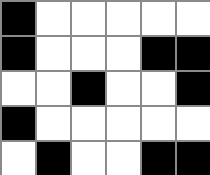[["black", "white", "white", "white", "white", "white"], ["black", "white", "white", "white", "black", "black"], ["white", "white", "black", "white", "white", "black"], ["black", "white", "white", "white", "white", "white"], ["white", "black", "white", "white", "black", "black"]]